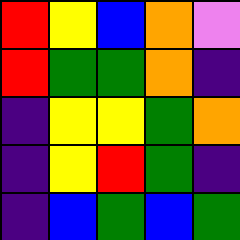[["red", "yellow", "blue", "orange", "violet"], ["red", "green", "green", "orange", "indigo"], ["indigo", "yellow", "yellow", "green", "orange"], ["indigo", "yellow", "red", "green", "indigo"], ["indigo", "blue", "green", "blue", "green"]]